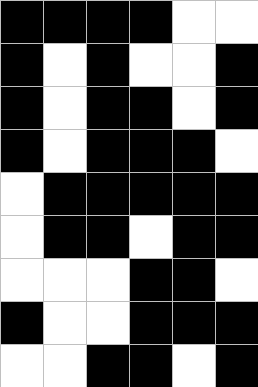[["black", "black", "black", "black", "white", "white"], ["black", "white", "black", "white", "white", "black"], ["black", "white", "black", "black", "white", "black"], ["black", "white", "black", "black", "black", "white"], ["white", "black", "black", "black", "black", "black"], ["white", "black", "black", "white", "black", "black"], ["white", "white", "white", "black", "black", "white"], ["black", "white", "white", "black", "black", "black"], ["white", "white", "black", "black", "white", "black"]]